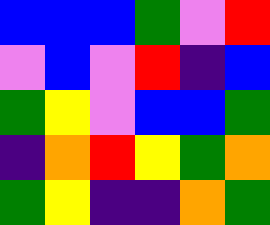[["blue", "blue", "blue", "green", "violet", "red"], ["violet", "blue", "violet", "red", "indigo", "blue"], ["green", "yellow", "violet", "blue", "blue", "green"], ["indigo", "orange", "red", "yellow", "green", "orange"], ["green", "yellow", "indigo", "indigo", "orange", "green"]]